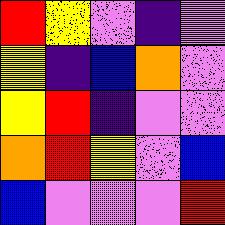[["red", "yellow", "violet", "indigo", "violet"], ["yellow", "indigo", "blue", "orange", "violet"], ["yellow", "red", "indigo", "violet", "violet"], ["orange", "red", "yellow", "violet", "blue"], ["blue", "violet", "violet", "violet", "red"]]